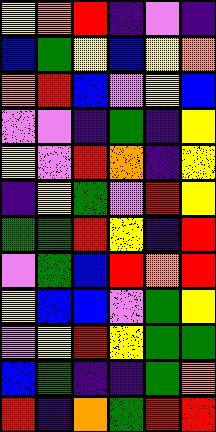[["yellow", "orange", "red", "indigo", "violet", "indigo"], ["blue", "green", "yellow", "blue", "yellow", "orange"], ["orange", "red", "blue", "violet", "yellow", "blue"], ["violet", "violet", "indigo", "green", "indigo", "yellow"], ["yellow", "violet", "red", "orange", "indigo", "yellow"], ["indigo", "yellow", "green", "violet", "red", "yellow"], ["green", "green", "red", "yellow", "indigo", "red"], ["violet", "green", "blue", "red", "orange", "red"], ["yellow", "blue", "blue", "violet", "green", "yellow"], ["violet", "yellow", "red", "yellow", "green", "green"], ["blue", "green", "indigo", "indigo", "green", "orange"], ["red", "indigo", "orange", "green", "red", "red"]]